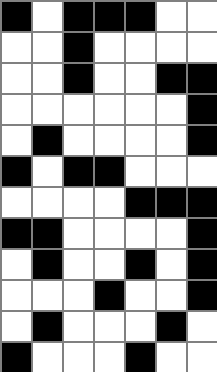[["black", "white", "black", "black", "black", "white", "white"], ["white", "white", "black", "white", "white", "white", "white"], ["white", "white", "black", "white", "white", "black", "black"], ["white", "white", "white", "white", "white", "white", "black"], ["white", "black", "white", "white", "white", "white", "black"], ["black", "white", "black", "black", "white", "white", "white"], ["white", "white", "white", "white", "black", "black", "black"], ["black", "black", "white", "white", "white", "white", "black"], ["white", "black", "white", "white", "black", "white", "black"], ["white", "white", "white", "black", "white", "white", "black"], ["white", "black", "white", "white", "white", "black", "white"], ["black", "white", "white", "white", "black", "white", "white"]]